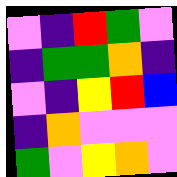[["violet", "indigo", "red", "green", "violet"], ["indigo", "green", "green", "orange", "indigo"], ["violet", "indigo", "yellow", "red", "blue"], ["indigo", "orange", "violet", "violet", "violet"], ["green", "violet", "yellow", "orange", "violet"]]